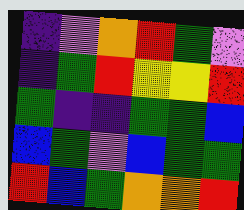[["indigo", "violet", "orange", "red", "green", "violet"], ["indigo", "green", "red", "yellow", "yellow", "red"], ["green", "indigo", "indigo", "green", "green", "blue"], ["blue", "green", "violet", "blue", "green", "green"], ["red", "blue", "green", "orange", "orange", "red"]]